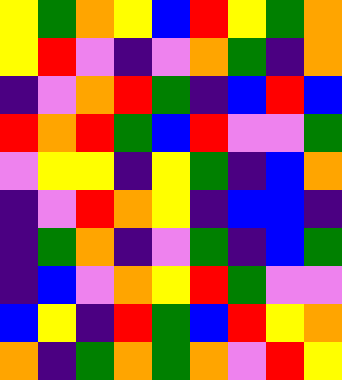[["yellow", "green", "orange", "yellow", "blue", "red", "yellow", "green", "orange"], ["yellow", "red", "violet", "indigo", "violet", "orange", "green", "indigo", "orange"], ["indigo", "violet", "orange", "red", "green", "indigo", "blue", "red", "blue"], ["red", "orange", "red", "green", "blue", "red", "violet", "violet", "green"], ["violet", "yellow", "yellow", "indigo", "yellow", "green", "indigo", "blue", "orange"], ["indigo", "violet", "red", "orange", "yellow", "indigo", "blue", "blue", "indigo"], ["indigo", "green", "orange", "indigo", "violet", "green", "indigo", "blue", "green"], ["indigo", "blue", "violet", "orange", "yellow", "red", "green", "violet", "violet"], ["blue", "yellow", "indigo", "red", "green", "blue", "red", "yellow", "orange"], ["orange", "indigo", "green", "orange", "green", "orange", "violet", "red", "yellow"]]